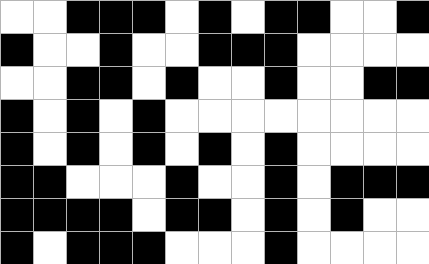[["white", "white", "black", "black", "black", "white", "black", "white", "black", "black", "white", "white", "black"], ["black", "white", "white", "black", "white", "white", "black", "black", "black", "white", "white", "white", "white"], ["white", "white", "black", "black", "white", "black", "white", "white", "black", "white", "white", "black", "black"], ["black", "white", "black", "white", "black", "white", "white", "white", "white", "white", "white", "white", "white"], ["black", "white", "black", "white", "black", "white", "black", "white", "black", "white", "white", "white", "white"], ["black", "black", "white", "white", "white", "black", "white", "white", "black", "white", "black", "black", "black"], ["black", "black", "black", "black", "white", "black", "black", "white", "black", "white", "black", "white", "white"], ["black", "white", "black", "black", "black", "white", "white", "white", "black", "white", "white", "white", "white"]]